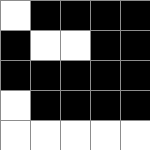[["white", "black", "black", "black", "black"], ["black", "white", "white", "black", "black"], ["black", "black", "black", "black", "black"], ["white", "black", "black", "black", "black"], ["white", "white", "white", "white", "white"]]